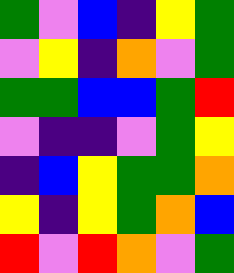[["green", "violet", "blue", "indigo", "yellow", "green"], ["violet", "yellow", "indigo", "orange", "violet", "green"], ["green", "green", "blue", "blue", "green", "red"], ["violet", "indigo", "indigo", "violet", "green", "yellow"], ["indigo", "blue", "yellow", "green", "green", "orange"], ["yellow", "indigo", "yellow", "green", "orange", "blue"], ["red", "violet", "red", "orange", "violet", "green"]]